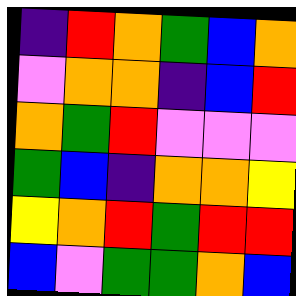[["indigo", "red", "orange", "green", "blue", "orange"], ["violet", "orange", "orange", "indigo", "blue", "red"], ["orange", "green", "red", "violet", "violet", "violet"], ["green", "blue", "indigo", "orange", "orange", "yellow"], ["yellow", "orange", "red", "green", "red", "red"], ["blue", "violet", "green", "green", "orange", "blue"]]